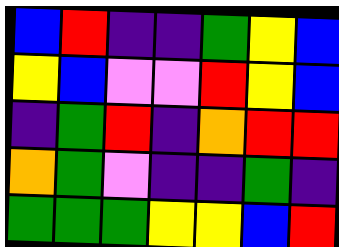[["blue", "red", "indigo", "indigo", "green", "yellow", "blue"], ["yellow", "blue", "violet", "violet", "red", "yellow", "blue"], ["indigo", "green", "red", "indigo", "orange", "red", "red"], ["orange", "green", "violet", "indigo", "indigo", "green", "indigo"], ["green", "green", "green", "yellow", "yellow", "blue", "red"]]